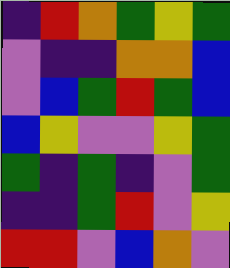[["indigo", "red", "orange", "green", "yellow", "green"], ["violet", "indigo", "indigo", "orange", "orange", "blue"], ["violet", "blue", "green", "red", "green", "blue"], ["blue", "yellow", "violet", "violet", "yellow", "green"], ["green", "indigo", "green", "indigo", "violet", "green"], ["indigo", "indigo", "green", "red", "violet", "yellow"], ["red", "red", "violet", "blue", "orange", "violet"]]